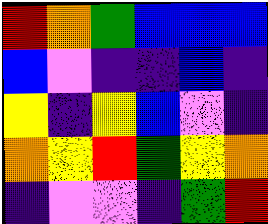[["red", "orange", "green", "blue", "blue", "blue"], ["blue", "violet", "indigo", "indigo", "blue", "indigo"], ["yellow", "indigo", "yellow", "blue", "violet", "indigo"], ["orange", "yellow", "red", "green", "yellow", "orange"], ["indigo", "violet", "violet", "indigo", "green", "red"]]